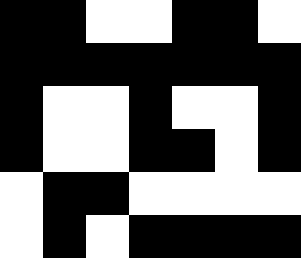[["black", "black", "white", "white", "black", "black", "white"], ["black", "black", "black", "black", "black", "black", "black"], ["black", "white", "white", "black", "white", "white", "black"], ["black", "white", "white", "black", "black", "white", "black"], ["white", "black", "black", "white", "white", "white", "white"], ["white", "black", "white", "black", "black", "black", "black"]]